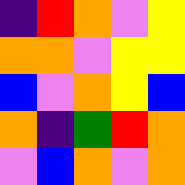[["indigo", "red", "orange", "violet", "yellow"], ["orange", "orange", "violet", "yellow", "yellow"], ["blue", "violet", "orange", "yellow", "blue"], ["orange", "indigo", "green", "red", "orange"], ["violet", "blue", "orange", "violet", "orange"]]